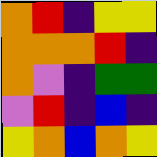[["orange", "red", "indigo", "yellow", "yellow"], ["orange", "orange", "orange", "red", "indigo"], ["orange", "violet", "indigo", "green", "green"], ["violet", "red", "indigo", "blue", "indigo"], ["yellow", "orange", "blue", "orange", "yellow"]]